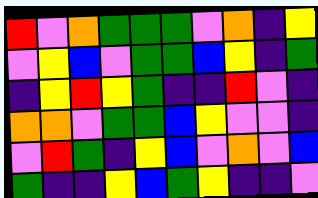[["red", "violet", "orange", "green", "green", "green", "violet", "orange", "indigo", "yellow"], ["violet", "yellow", "blue", "violet", "green", "green", "blue", "yellow", "indigo", "green"], ["indigo", "yellow", "red", "yellow", "green", "indigo", "indigo", "red", "violet", "indigo"], ["orange", "orange", "violet", "green", "green", "blue", "yellow", "violet", "violet", "indigo"], ["violet", "red", "green", "indigo", "yellow", "blue", "violet", "orange", "violet", "blue"], ["green", "indigo", "indigo", "yellow", "blue", "green", "yellow", "indigo", "indigo", "violet"]]